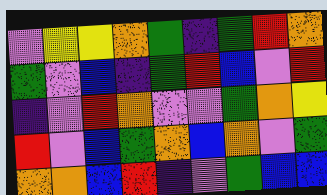[["violet", "yellow", "yellow", "orange", "green", "indigo", "green", "red", "orange"], ["green", "violet", "blue", "indigo", "green", "red", "blue", "violet", "red"], ["indigo", "violet", "red", "orange", "violet", "violet", "green", "orange", "yellow"], ["red", "violet", "blue", "green", "orange", "blue", "orange", "violet", "green"], ["orange", "orange", "blue", "red", "indigo", "violet", "green", "blue", "blue"]]